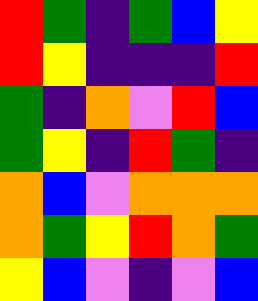[["red", "green", "indigo", "green", "blue", "yellow"], ["red", "yellow", "indigo", "indigo", "indigo", "red"], ["green", "indigo", "orange", "violet", "red", "blue"], ["green", "yellow", "indigo", "red", "green", "indigo"], ["orange", "blue", "violet", "orange", "orange", "orange"], ["orange", "green", "yellow", "red", "orange", "green"], ["yellow", "blue", "violet", "indigo", "violet", "blue"]]